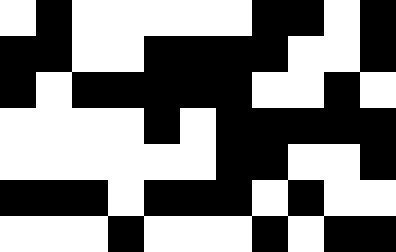[["white", "black", "white", "white", "white", "white", "white", "black", "black", "white", "black"], ["black", "black", "white", "white", "black", "black", "black", "black", "white", "white", "black"], ["black", "white", "black", "black", "black", "black", "black", "white", "white", "black", "white"], ["white", "white", "white", "white", "black", "white", "black", "black", "black", "black", "black"], ["white", "white", "white", "white", "white", "white", "black", "black", "white", "white", "black"], ["black", "black", "black", "white", "black", "black", "black", "white", "black", "white", "white"], ["white", "white", "white", "black", "white", "white", "white", "black", "white", "black", "black"]]